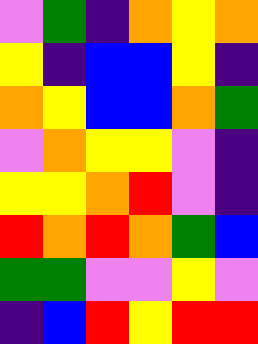[["violet", "green", "indigo", "orange", "yellow", "orange"], ["yellow", "indigo", "blue", "blue", "yellow", "indigo"], ["orange", "yellow", "blue", "blue", "orange", "green"], ["violet", "orange", "yellow", "yellow", "violet", "indigo"], ["yellow", "yellow", "orange", "red", "violet", "indigo"], ["red", "orange", "red", "orange", "green", "blue"], ["green", "green", "violet", "violet", "yellow", "violet"], ["indigo", "blue", "red", "yellow", "red", "red"]]